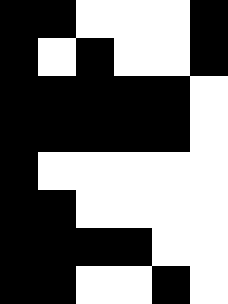[["black", "black", "white", "white", "white", "black"], ["black", "white", "black", "white", "white", "black"], ["black", "black", "black", "black", "black", "white"], ["black", "black", "black", "black", "black", "white"], ["black", "white", "white", "white", "white", "white"], ["black", "black", "white", "white", "white", "white"], ["black", "black", "black", "black", "white", "white"], ["black", "black", "white", "white", "black", "white"]]